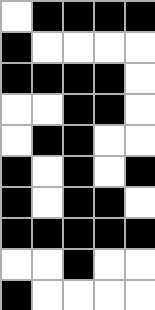[["white", "black", "black", "black", "black"], ["black", "white", "white", "white", "white"], ["black", "black", "black", "black", "white"], ["white", "white", "black", "black", "white"], ["white", "black", "black", "white", "white"], ["black", "white", "black", "white", "black"], ["black", "white", "black", "black", "white"], ["black", "black", "black", "black", "black"], ["white", "white", "black", "white", "white"], ["black", "white", "white", "white", "white"]]